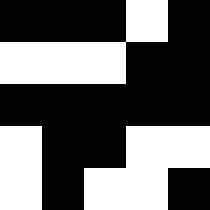[["black", "black", "black", "white", "black"], ["white", "white", "white", "black", "black"], ["black", "black", "black", "black", "black"], ["white", "black", "black", "white", "white"], ["white", "black", "white", "white", "black"]]